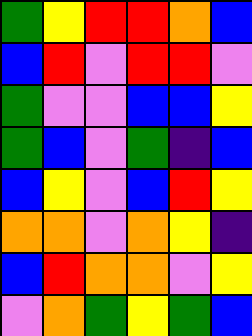[["green", "yellow", "red", "red", "orange", "blue"], ["blue", "red", "violet", "red", "red", "violet"], ["green", "violet", "violet", "blue", "blue", "yellow"], ["green", "blue", "violet", "green", "indigo", "blue"], ["blue", "yellow", "violet", "blue", "red", "yellow"], ["orange", "orange", "violet", "orange", "yellow", "indigo"], ["blue", "red", "orange", "orange", "violet", "yellow"], ["violet", "orange", "green", "yellow", "green", "blue"]]